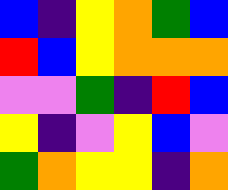[["blue", "indigo", "yellow", "orange", "green", "blue"], ["red", "blue", "yellow", "orange", "orange", "orange"], ["violet", "violet", "green", "indigo", "red", "blue"], ["yellow", "indigo", "violet", "yellow", "blue", "violet"], ["green", "orange", "yellow", "yellow", "indigo", "orange"]]